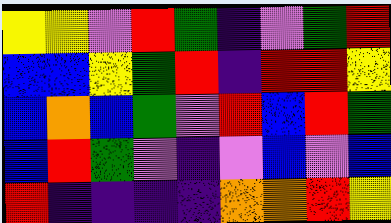[["yellow", "yellow", "violet", "red", "green", "indigo", "violet", "green", "red"], ["blue", "blue", "yellow", "green", "red", "indigo", "red", "red", "yellow"], ["blue", "orange", "blue", "green", "violet", "red", "blue", "red", "green"], ["blue", "red", "green", "violet", "indigo", "violet", "blue", "violet", "blue"], ["red", "indigo", "indigo", "indigo", "indigo", "orange", "orange", "red", "yellow"]]